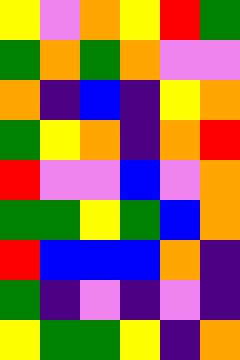[["yellow", "violet", "orange", "yellow", "red", "green"], ["green", "orange", "green", "orange", "violet", "violet"], ["orange", "indigo", "blue", "indigo", "yellow", "orange"], ["green", "yellow", "orange", "indigo", "orange", "red"], ["red", "violet", "violet", "blue", "violet", "orange"], ["green", "green", "yellow", "green", "blue", "orange"], ["red", "blue", "blue", "blue", "orange", "indigo"], ["green", "indigo", "violet", "indigo", "violet", "indigo"], ["yellow", "green", "green", "yellow", "indigo", "orange"]]